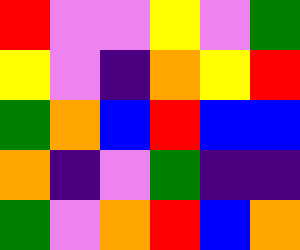[["red", "violet", "violet", "yellow", "violet", "green"], ["yellow", "violet", "indigo", "orange", "yellow", "red"], ["green", "orange", "blue", "red", "blue", "blue"], ["orange", "indigo", "violet", "green", "indigo", "indigo"], ["green", "violet", "orange", "red", "blue", "orange"]]